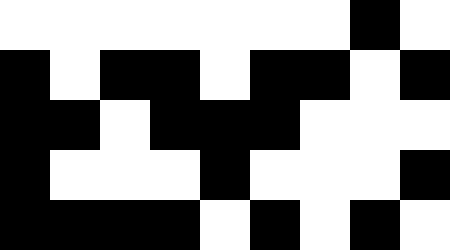[["white", "white", "white", "white", "white", "white", "white", "black", "white"], ["black", "white", "black", "black", "white", "black", "black", "white", "black"], ["black", "black", "white", "black", "black", "black", "white", "white", "white"], ["black", "white", "white", "white", "black", "white", "white", "white", "black"], ["black", "black", "black", "black", "white", "black", "white", "black", "white"]]